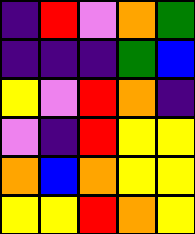[["indigo", "red", "violet", "orange", "green"], ["indigo", "indigo", "indigo", "green", "blue"], ["yellow", "violet", "red", "orange", "indigo"], ["violet", "indigo", "red", "yellow", "yellow"], ["orange", "blue", "orange", "yellow", "yellow"], ["yellow", "yellow", "red", "orange", "yellow"]]